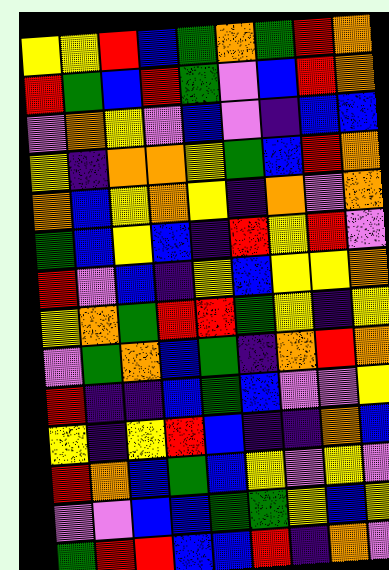[["yellow", "yellow", "red", "blue", "green", "orange", "green", "red", "orange"], ["red", "green", "blue", "red", "green", "violet", "blue", "red", "orange"], ["violet", "orange", "yellow", "violet", "blue", "violet", "indigo", "blue", "blue"], ["yellow", "indigo", "orange", "orange", "yellow", "green", "blue", "red", "orange"], ["orange", "blue", "yellow", "orange", "yellow", "indigo", "orange", "violet", "orange"], ["green", "blue", "yellow", "blue", "indigo", "red", "yellow", "red", "violet"], ["red", "violet", "blue", "indigo", "yellow", "blue", "yellow", "yellow", "orange"], ["yellow", "orange", "green", "red", "red", "green", "yellow", "indigo", "yellow"], ["violet", "green", "orange", "blue", "green", "indigo", "orange", "red", "orange"], ["red", "indigo", "indigo", "blue", "green", "blue", "violet", "violet", "yellow"], ["yellow", "indigo", "yellow", "red", "blue", "indigo", "indigo", "orange", "blue"], ["red", "orange", "blue", "green", "blue", "yellow", "violet", "yellow", "violet"], ["violet", "violet", "blue", "blue", "green", "green", "yellow", "blue", "yellow"], ["green", "red", "red", "blue", "blue", "red", "indigo", "orange", "violet"]]